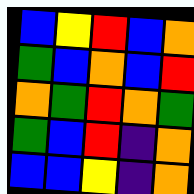[["blue", "yellow", "red", "blue", "orange"], ["green", "blue", "orange", "blue", "red"], ["orange", "green", "red", "orange", "green"], ["green", "blue", "red", "indigo", "orange"], ["blue", "blue", "yellow", "indigo", "orange"]]